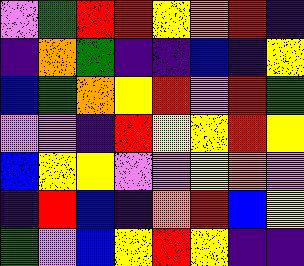[["violet", "green", "red", "red", "yellow", "orange", "red", "indigo"], ["indigo", "orange", "green", "indigo", "indigo", "blue", "indigo", "yellow"], ["blue", "green", "orange", "yellow", "red", "violet", "red", "green"], ["violet", "violet", "indigo", "red", "yellow", "yellow", "red", "yellow"], ["blue", "yellow", "yellow", "violet", "violet", "yellow", "orange", "violet"], ["indigo", "red", "blue", "indigo", "orange", "red", "blue", "yellow"], ["green", "violet", "blue", "yellow", "red", "yellow", "indigo", "indigo"]]